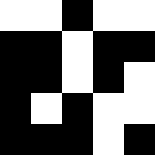[["white", "white", "black", "white", "white"], ["black", "black", "white", "black", "black"], ["black", "black", "white", "black", "white"], ["black", "white", "black", "white", "white"], ["black", "black", "black", "white", "black"]]